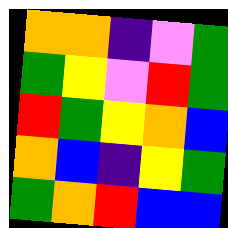[["orange", "orange", "indigo", "violet", "green"], ["green", "yellow", "violet", "red", "green"], ["red", "green", "yellow", "orange", "blue"], ["orange", "blue", "indigo", "yellow", "green"], ["green", "orange", "red", "blue", "blue"]]